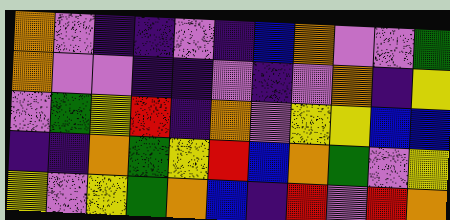[["orange", "violet", "indigo", "indigo", "violet", "indigo", "blue", "orange", "violet", "violet", "green"], ["orange", "violet", "violet", "indigo", "indigo", "violet", "indigo", "violet", "orange", "indigo", "yellow"], ["violet", "green", "yellow", "red", "indigo", "orange", "violet", "yellow", "yellow", "blue", "blue"], ["indigo", "indigo", "orange", "green", "yellow", "red", "blue", "orange", "green", "violet", "yellow"], ["yellow", "violet", "yellow", "green", "orange", "blue", "indigo", "red", "violet", "red", "orange"]]